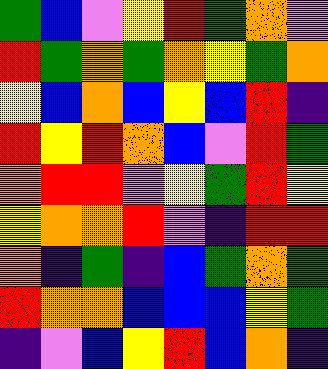[["green", "blue", "violet", "yellow", "red", "green", "orange", "violet"], ["red", "green", "orange", "green", "orange", "yellow", "green", "orange"], ["yellow", "blue", "orange", "blue", "yellow", "blue", "red", "indigo"], ["red", "yellow", "red", "orange", "blue", "violet", "red", "green"], ["orange", "red", "red", "violet", "yellow", "green", "red", "yellow"], ["yellow", "orange", "orange", "red", "violet", "indigo", "red", "red"], ["orange", "indigo", "green", "indigo", "blue", "green", "orange", "green"], ["red", "orange", "orange", "blue", "blue", "blue", "yellow", "green"], ["indigo", "violet", "blue", "yellow", "red", "blue", "orange", "indigo"]]